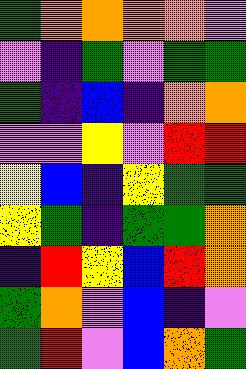[["green", "orange", "orange", "orange", "orange", "violet"], ["violet", "indigo", "green", "violet", "green", "green"], ["green", "indigo", "blue", "indigo", "orange", "orange"], ["violet", "violet", "yellow", "violet", "red", "red"], ["yellow", "blue", "indigo", "yellow", "green", "green"], ["yellow", "green", "indigo", "green", "green", "orange"], ["indigo", "red", "yellow", "blue", "red", "orange"], ["green", "orange", "violet", "blue", "indigo", "violet"], ["green", "red", "violet", "blue", "orange", "green"]]